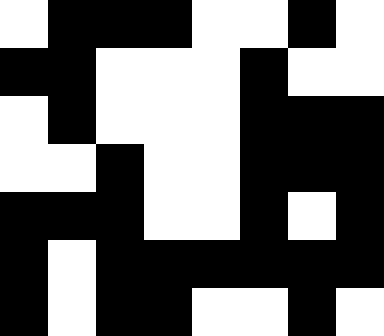[["white", "black", "black", "black", "white", "white", "black", "white"], ["black", "black", "white", "white", "white", "black", "white", "white"], ["white", "black", "white", "white", "white", "black", "black", "black"], ["white", "white", "black", "white", "white", "black", "black", "black"], ["black", "black", "black", "white", "white", "black", "white", "black"], ["black", "white", "black", "black", "black", "black", "black", "black"], ["black", "white", "black", "black", "white", "white", "black", "white"]]